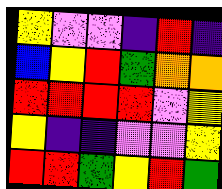[["yellow", "violet", "violet", "indigo", "red", "indigo"], ["blue", "yellow", "red", "green", "orange", "orange"], ["red", "red", "red", "red", "violet", "yellow"], ["yellow", "indigo", "indigo", "violet", "violet", "yellow"], ["red", "red", "green", "yellow", "red", "green"]]